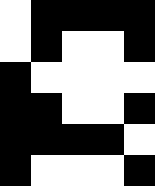[["white", "black", "black", "black", "black"], ["white", "black", "white", "white", "black"], ["black", "white", "white", "white", "white"], ["black", "black", "white", "white", "black"], ["black", "black", "black", "black", "white"], ["black", "white", "white", "white", "black"]]